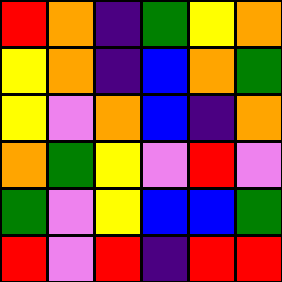[["red", "orange", "indigo", "green", "yellow", "orange"], ["yellow", "orange", "indigo", "blue", "orange", "green"], ["yellow", "violet", "orange", "blue", "indigo", "orange"], ["orange", "green", "yellow", "violet", "red", "violet"], ["green", "violet", "yellow", "blue", "blue", "green"], ["red", "violet", "red", "indigo", "red", "red"]]